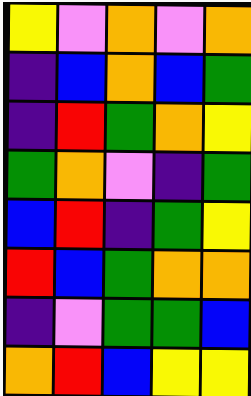[["yellow", "violet", "orange", "violet", "orange"], ["indigo", "blue", "orange", "blue", "green"], ["indigo", "red", "green", "orange", "yellow"], ["green", "orange", "violet", "indigo", "green"], ["blue", "red", "indigo", "green", "yellow"], ["red", "blue", "green", "orange", "orange"], ["indigo", "violet", "green", "green", "blue"], ["orange", "red", "blue", "yellow", "yellow"]]